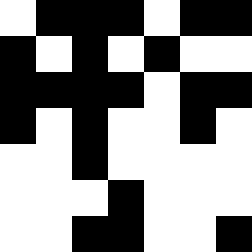[["white", "black", "black", "black", "white", "black", "black"], ["black", "white", "black", "white", "black", "white", "white"], ["black", "black", "black", "black", "white", "black", "black"], ["black", "white", "black", "white", "white", "black", "white"], ["white", "white", "black", "white", "white", "white", "white"], ["white", "white", "white", "black", "white", "white", "white"], ["white", "white", "black", "black", "white", "white", "black"]]